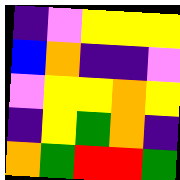[["indigo", "violet", "yellow", "yellow", "yellow"], ["blue", "orange", "indigo", "indigo", "violet"], ["violet", "yellow", "yellow", "orange", "yellow"], ["indigo", "yellow", "green", "orange", "indigo"], ["orange", "green", "red", "red", "green"]]